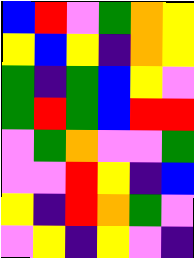[["blue", "red", "violet", "green", "orange", "yellow"], ["yellow", "blue", "yellow", "indigo", "orange", "yellow"], ["green", "indigo", "green", "blue", "yellow", "violet"], ["green", "red", "green", "blue", "red", "red"], ["violet", "green", "orange", "violet", "violet", "green"], ["violet", "violet", "red", "yellow", "indigo", "blue"], ["yellow", "indigo", "red", "orange", "green", "violet"], ["violet", "yellow", "indigo", "yellow", "violet", "indigo"]]